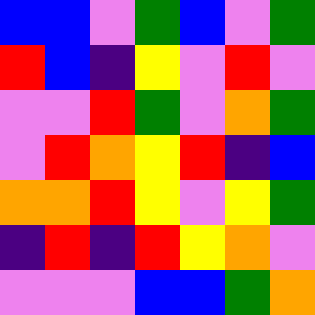[["blue", "blue", "violet", "green", "blue", "violet", "green"], ["red", "blue", "indigo", "yellow", "violet", "red", "violet"], ["violet", "violet", "red", "green", "violet", "orange", "green"], ["violet", "red", "orange", "yellow", "red", "indigo", "blue"], ["orange", "orange", "red", "yellow", "violet", "yellow", "green"], ["indigo", "red", "indigo", "red", "yellow", "orange", "violet"], ["violet", "violet", "violet", "blue", "blue", "green", "orange"]]